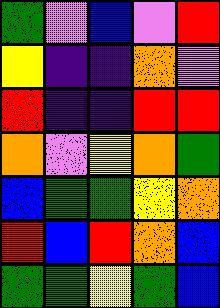[["green", "violet", "blue", "violet", "red"], ["yellow", "indigo", "indigo", "orange", "violet"], ["red", "indigo", "indigo", "red", "red"], ["orange", "violet", "yellow", "orange", "green"], ["blue", "green", "green", "yellow", "orange"], ["red", "blue", "red", "orange", "blue"], ["green", "green", "yellow", "green", "blue"]]